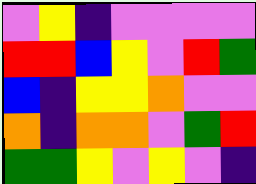[["violet", "yellow", "indigo", "violet", "violet", "violet", "violet"], ["red", "red", "blue", "yellow", "violet", "red", "green"], ["blue", "indigo", "yellow", "yellow", "orange", "violet", "violet"], ["orange", "indigo", "orange", "orange", "violet", "green", "red"], ["green", "green", "yellow", "violet", "yellow", "violet", "indigo"]]